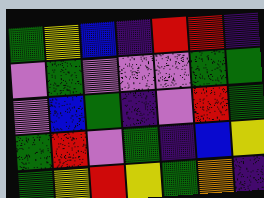[["green", "yellow", "blue", "indigo", "red", "red", "indigo"], ["violet", "green", "violet", "violet", "violet", "green", "green"], ["violet", "blue", "green", "indigo", "violet", "red", "green"], ["green", "red", "violet", "green", "indigo", "blue", "yellow"], ["green", "yellow", "red", "yellow", "green", "orange", "indigo"]]